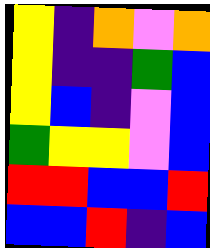[["yellow", "indigo", "orange", "violet", "orange"], ["yellow", "indigo", "indigo", "green", "blue"], ["yellow", "blue", "indigo", "violet", "blue"], ["green", "yellow", "yellow", "violet", "blue"], ["red", "red", "blue", "blue", "red"], ["blue", "blue", "red", "indigo", "blue"]]